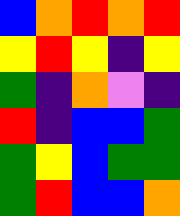[["blue", "orange", "red", "orange", "red"], ["yellow", "red", "yellow", "indigo", "yellow"], ["green", "indigo", "orange", "violet", "indigo"], ["red", "indigo", "blue", "blue", "green"], ["green", "yellow", "blue", "green", "green"], ["green", "red", "blue", "blue", "orange"]]